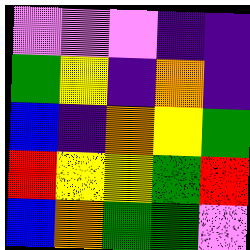[["violet", "violet", "violet", "indigo", "indigo"], ["green", "yellow", "indigo", "orange", "indigo"], ["blue", "indigo", "orange", "yellow", "green"], ["red", "yellow", "yellow", "green", "red"], ["blue", "orange", "green", "green", "violet"]]